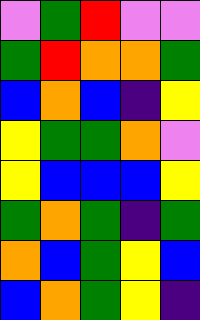[["violet", "green", "red", "violet", "violet"], ["green", "red", "orange", "orange", "green"], ["blue", "orange", "blue", "indigo", "yellow"], ["yellow", "green", "green", "orange", "violet"], ["yellow", "blue", "blue", "blue", "yellow"], ["green", "orange", "green", "indigo", "green"], ["orange", "blue", "green", "yellow", "blue"], ["blue", "orange", "green", "yellow", "indigo"]]